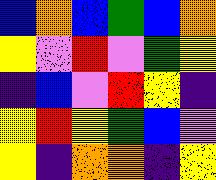[["blue", "orange", "blue", "green", "blue", "orange"], ["yellow", "violet", "red", "violet", "green", "yellow"], ["indigo", "blue", "violet", "red", "yellow", "indigo"], ["yellow", "red", "yellow", "green", "blue", "violet"], ["yellow", "indigo", "orange", "orange", "indigo", "yellow"]]